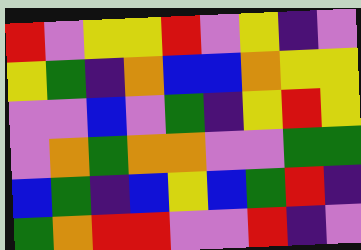[["red", "violet", "yellow", "yellow", "red", "violet", "yellow", "indigo", "violet"], ["yellow", "green", "indigo", "orange", "blue", "blue", "orange", "yellow", "yellow"], ["violet", "violet", "blue", "violet", "green", "indigo", "yellow", "red", "yellow"], ["violet", "orange", "green", "orange", "orange", "violet", "violet", "green", "green"], ["blue", "green", "indigo", "blue", "yellow", "blue", "green", "red", "indigo"], ["green", "orange", "red", "red", "violet", "violet", "red", "indigo", "violet"]]